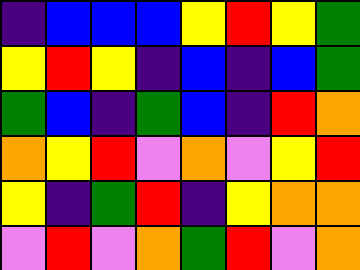[["indigo", "blue", "blue", "blue", "yellow", "red", "yellow", "green"], ["yellow", "red", "yellow", "indigo", "blue", "indigo", "blue", "green"], ["green", "blue", "indigo", "green", "blue", "indigo", "red", "orange"], ["orange", "yellow", "red", "violet", "orange", "violet", "yellow", "red"], ["yellow", "indigo", "green", "red", "indigo", "yellow", "orange", "orange"], ["violet", "red", "violet", "orange", "green", "red", "violet", "orange"]]